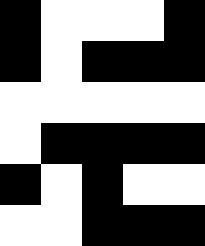[["black", "white", "white", "white", "black"], ["black", "white", "black", "black", "black"], ["white", "white", "white", "white", "white"], ["white", "black", "black", "black", "black"], ["black", "white", "black", "white", "white"], ["white", "white", "black", "black", "black"]]